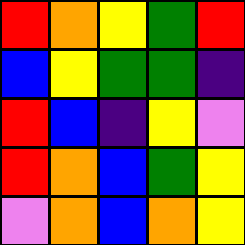[["red", "orange", "yellow", "green", "red"], ["blue", "yellow", "green", "green", "indigo"], ["red", "blue", "indigo", "yellow", "violet"], ["red", "orange", "blue", "green", "yellow"], ["violet", "orange", "blue", "orange", "yellow"]]